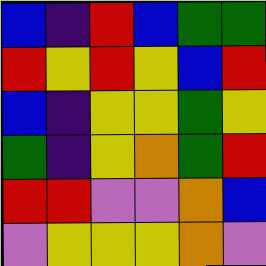[["blue", "indigo", "red", "blue", "green", "green"], ["red", "yellow", "red", "yellow", "blue", "red"], ["blue", "indigo", "yellow", "yellow", "green", "yellow"], ["green", "indigo", "yellow", "orange", "green", "red"], ["red", "red", "violet", "violet", "orange", "blue"], ["violet", "yellow", "yellow", "yellow", "orange", "violet"]]